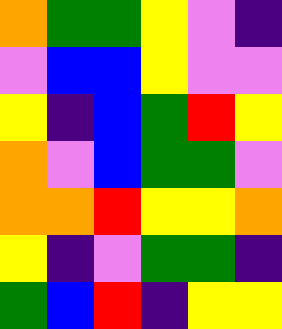[["orange", "green", "green", "yellow", "violet", "indigo"], ["violet", "blue", "blue", "yellow", "violet", "violet"], ["yellow", "indigo", "blue", "green", "red", "yellow"], ["orange", "violet", "blue", "green", "green", "violet"], ["orange", "orange", "red", "yellow", "yellow", "orange"], ["yellow", "indigo", "violet", "green", "green", "indigo"], ["green", "blue", "red", "indigo", "yellow", "yellow"]]